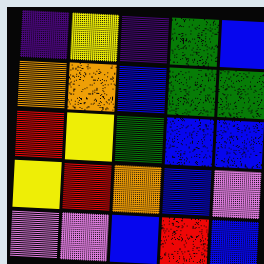[["indigo", "yellow", "indigo", "green", "blue"], ["orange", "orange", "blue", "green", "green"], ["red", "yellow", "green", "blue", "blue"], ["yellow", "red", "orange", "blue", "violet"], ["violet", "violet", "blue", "red", "blue"]]